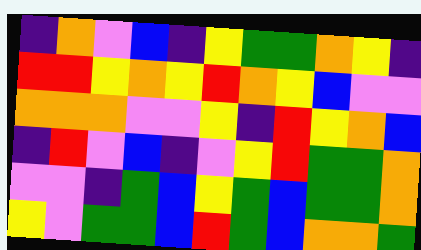[["indigo", "orange", "violet", "blue", "indigo", "yellow", "green", "green", "orange", "yellow", "indigo"], ["red", "red", "yellow", "orange", "yellow", "red", "orange", "yellow", "blue", "violet", "violet"], ["orange", "orange", "orange", "violet", "violet", "yellow", "indigo", "red", "yellow", "orange", "blue"], ["indigo", "red", "violet", "blue", "indigo", "violet", "yellow", "red", "green", "green", "orange"], ["violet", "violet", "indigo", "green", "blue", "yellow", "green", "blue", "green", "green", "orange"], ["yellow", "violet", "green", "green", "blue", "red", "green", "blue", "orange", "orange", "green"]]